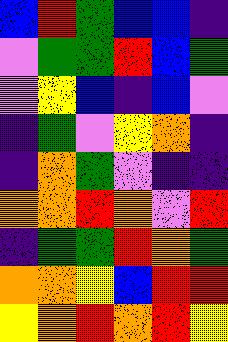[["blue", "red", "green", "blue", "blue", "indigo"], ["violet", "green", "green", "red", "blue", "green"], ["violet", "yellow", "blue", "indigo", "blue", "violet"], ["indigo", "green", "violet", "yellow", "orange", "indigo"], ["indigo", "orange", "green", "violet", "indigo", "indigo"], ["orange", "orange", "red", "orange", "violet", "red"], ["indigo", "green", "green", "red", "orange", "green"], ["orange", "orange", "yellow", "blue", "red", "red"], ["yellow", "orange", "red", "orange", "red", "yellow"]]